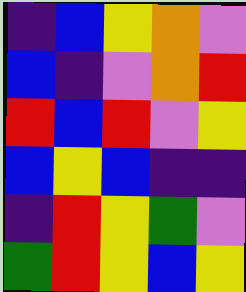[["indigo", "blue", "yellow", "orange", "violet"], ["blue", "indigo", "violet", "orange", "red"], ["red", "blue", "red", "violet", "yellow"], ["blue", "yellow", "blue", "indigo", "indigo"], ["indigo", "red", "yellow", "green", "violet"], ["green", "red", "yellow", "blue", "yellow"]]